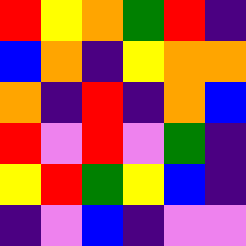[["red", "yellow", "orange", "green", "red", "indigo"], ["blue", "orange", "indigo", "yellow", "orange", "orange"], ["orange", "indigo", "red", "indigo", "orange", "blue"], ["red", "violet", "red", "violet", "green", "indigo"], ["yellow", "red", "green", "yellow", "blue", "indigo"], ["indigo", "violet", "blue", "indigo", "violet", "violet"]]